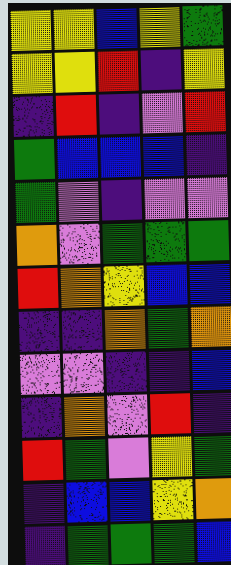[["yellow", "yellow", "blue", "yellow", "green"], ["yellow", "yellow", "red", "indigo", "yellow"], ["indigo", "red", "indigo", "violet", "red"], ["green", "blue", "blue", "blue", "indigo"], ["green", "violet", "indigo", "violet", "violet"], ["orange", "violet", "green", "green", "green"], ["red", "orange", "yellow", "blue", "blue"], ["indigo", "indigo", "orange", "green", "orange"], ["violet", "violet", "indigo", "indigo", "blue"], ["indigo", "orange", "violet", "red", "indigo"], ["red", "green", "violet", "yellow", "green"], ["indigo", "blue", "blue", "yellow", "orange"], ["indigo", "green", "green", "green", "blue"]]